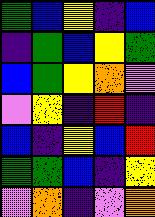[["green", "blue", "yellow", "indigo", "blue"], ["indigo", "green", "blue", "yellow", "green"], ["blue", "green", "yellow", "orange", "violet"], ["violet", "yellow", "indigo", "red", "indigo"], ["blue", "indigo", "yellow", "blue", "red"], ["green", "green", "blue", "indigo", "yellow"], ["violet", "orange", "indigo", "violet", "orange"]]